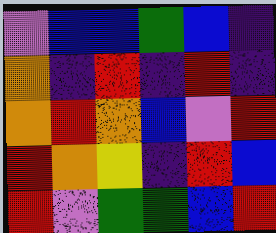[["violet", "blue", "blue", "green", "blue", "indigo"], ["orange", "indigo", "red", "indigo", "red", "indigo"], ["orange", "red", "orange", "blue", "violet", "red"], ["red", "orange", "yellow", "indigo", "red", "blue"], ["red", "violet", "green", "green", "blue", "red"]]